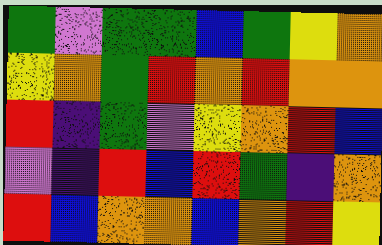[["green", "violet", "green", "green", "blue", "green", "yellow", "orange"], ["yellow", "orange", "green", "red", "orange", "red", "orange", "orange"], ["red", "indigo", "green", "violet", "yellow", "orange", "red", "blue"], ["violet", "indigo", "red", "blue", "red", "green", "indigo", "orange"], ["red", "blue", "orange", "orange", "blue", "orange", "red", "yellow"]]